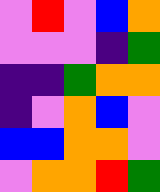[["violet", "red", "violet", "blue", "orange"], ["violet", "violet", "violet", "indigo", "green"], ["indigo", "indigo", "green", "orange", "orange"], ["indigo", "violet", "orange", "blue", "violet"], ["blue", "blue", "orange", "orange", "violet"], ["violet", "orange", "orange", "red", "green"]]